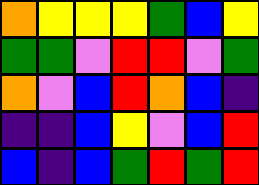[["orange", "yellow", "yellow", "yellow", "green", "blue", "yellow"], ["green", "green", "violet", "red", "red", "violet", "green"], ["orange", "violet", "blue", "red", "orange", "blue", "indigo"], ["indigo", "indigo", "blue", "yellow", "violet", "blue", "red"], ["blue", "indigo", "blue", "green", "red", "green", "red"]]